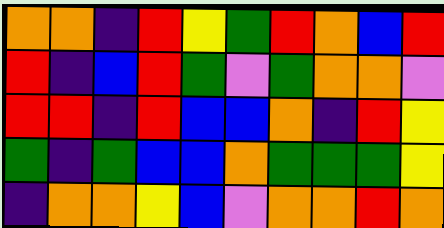[["orange", "orange", "indigo", "red", "yellow", "green", "red", "orange", "blue", "red"], ["red", "indigo", "blue", "red", "green", "violet", "green", "orange", "orange", "violet"], ["red", "red", "indigo", "red", "blue", "blue", "orange", "indigo", "red", "yellow"], ["green", "indigo", "green", "blue", "blue", "orange", "green", "green", "green", "yellow"], ["indigo", "orange", "orange", "yellow", "blue", "violet", "orange", "orange", "red", "orange"]]